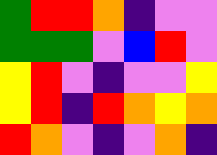[["green", "red", "red", "orange", "indigo", "violet", "violet"], ["green", "green", "green", "violet", "blue", "red", "violet"], ["yellow", "red", "violet", "indigo", "violet", "violet", "yellow"], ["yellow", "red", "indigo", "red", "orange", "yellow", "orange"], ["red", "orange", "violet", "indigo", "violet", "orange", "indigo"]]